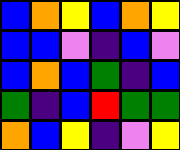[["blue", "orange", "yellow", "blue", "orange", "yellow"], ["blue", "blue", "violet", "indigo", "blue", "violet"], ["blue", "orange", "blue", "green", "indigo", "blue"], ["green", "indigo", "blue", "red", "green", "green"], ["orange", "blue", "yellow", "indigo", "violet", "yellow"]]